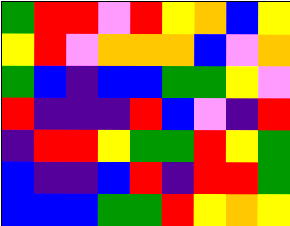[["green", "red", "red", "violet", "red", "yellow", "orange", "blue", "yellow"], ["yellow", "red", "violet", "orange", "orange", "orange", "blue", "violet", "orange"], ["green", "blue", "indigo", "blue", "blue", "green", "green", "yellow", "violet"], ["red", "indigo", "indigo", "indigo", "red", "blue", "violet", "indigo", "red"], ["indigo", "red", "red", "yellow", "green", "green", "red", "yellow", "green"], ["blue", "indigo", "indigo", "blue", "red", "indigo", "red", "red", "green"], ["blue", "blue", "blue", "green", "green", "red", "yellow", "orange", "yellow"]]